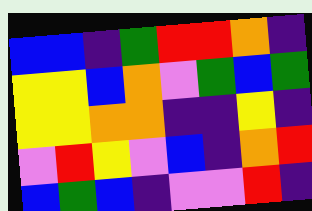[["blue", "blue", "indigo", "green", "red", "red", "orange", "indigo"], ["yellow", "yellow", "blue", "orange", "violet", "green", "blue", "green"], ["yellow", "yellow", "orange", "orange", "indigo", "indigo", "yellow", "indigo"], ["violet", "red", "yellow", "violet", "blue", "indigo", "orange", "red"], ["blue", "green", "blue", "indigo", "violet", "violet", "red", "indigo"]]